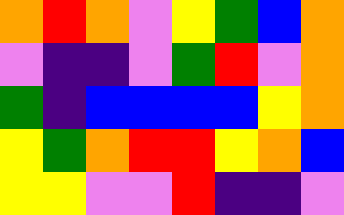[["orange", "red", "orange", "violet", "yellow", "green", "blue", "orange"], ["violet", "indigo", "indigo", "violet", "green", "red", "violet", "orange"], ["green", "indigo", "blue", "blue", "blue", "blue", "yellow", "orange"], ["yellow", "green", "orange", "red", "red", "yellow", "orange", "blue"], ["yellow", "yellow", "violet", "violet", "red", "indigo", "indigo", "violet"]]